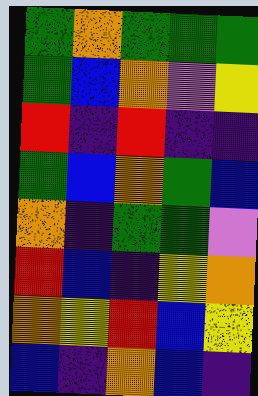[["green", "orange", "green", "green", "green"], ["green", "blue", "orange", "violet", "yellow"], ["red", "indigo", "red", "indigo", "indigo"], ["green", "blue", "orange", "green", "blue"], ["orange", "indigo", "green", "green", "violet"], ["red", "blue", "indigo", "yellow", "orange"], ["orange", "yellow", "red", "blue", "yellow"], ["blue", "indigo", "orange", "blue", "indigo"]]